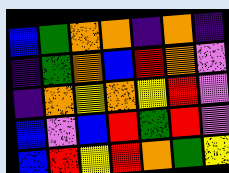[["blue", "green", "orange", "orange", "indigo", "orange", "indigo"], ["indigo", "green", "orange", "blue", "red", "orange", "violet"], ["indigo", "orange", "yellow", "orange", "yellow", "red", "violet"], ["blue", "violet", "blue", "red", "green", "red", "violet"], ["blue", "red", "yellow", "red", "orange", "green", "yellow"]]